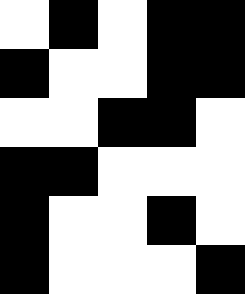[["white", "black", "white", "black", "black"], ["black", "white", "white", "black", "black"], ["white", "white", "black", "black", "white"], ["black", "black", "white", "white", "white"], ["black", "white", "white", "black", "white"], ["black", "white", "white", "white", "black"]]